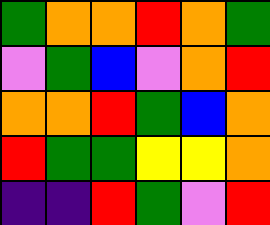[["green", "orange", "orange", "red", "orange", "green"], ["violet", "green", "blue", "violet", "orange", "red"], ["orange", "orange", "red", "green", "blue", "orange"], ["red", "green", "green", "yellow", "yellow", "orange"], ["indigo", "indigo", "red", "green", "violet", "red"]]